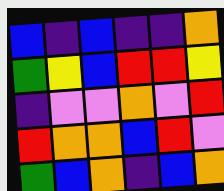[["blue", "indigo", "blue", "indigo", "indigo", "orange"], ["green", "yellow", "blue", "red", "red", "yellow"], ["indigo", "violet", "violet", "orange", "violet", "red"], ["red", "orange", "orange", "blue", "red", "violet"], ["green", "blue", "orange", "indigo", "blue", "orange"]]